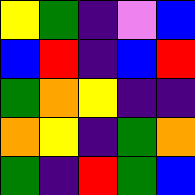[["yellow", "green", "indigo", "violet", "blue"], ["blue", "red", "indigo", "blue", "red"], ["green", "orange", "yellow", "indigo", "indigo"], ["orange", "yellow", "indigo", "green", "orange"], ["green", "indigo", "red", "green", "blue"]]